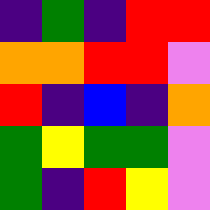[["indigo", "green", "indigo", "red", "red"], ["orange", "orange", "red", "red", "violet"], ["red", "indigo", "blue", "indigo", "orange"], ["green", "yellow", "green", "green", "violet"], ["green", "indigo", "red", "yellow", "violet"]]